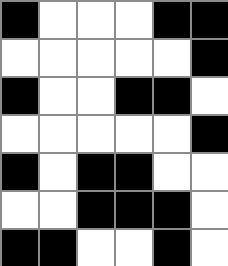[["black", "white", "white", "white", "black", "black"], ["white", "white", "white", "white", "white", "black"], ["black", "white", "white", "black", "black", "white"], ["white", "white", "white", "white", "white", "black"], ["black", "white", "black", "black", "white", "white"], ["white", "white", "black", "black", "black", "white"], ["black", "black", "white", "white", "black", "white"]]